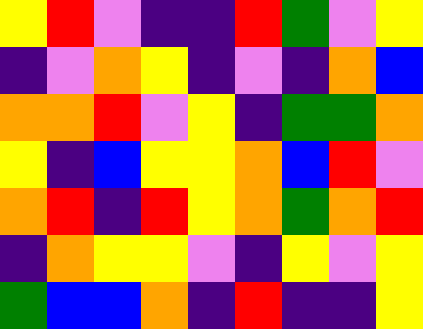[["yellow", "red", "violet", "indigo", "indigo", "red", "green", "violet", "yellow"], ["indigo", "violet", "orange", "yellow", "indigo", "violet", "indigo", "orange", "blue"], ["orange", "orange", "red", "violet", "yellow", "indigo", "green", "green", "orange"], ["yellow", "indigo", "blue", "yellow", "yellow", "orange", "blue", "red", "violet"], ["orange", "red", "indigo", "red", "yellow", "orange", "green", "orange", "red"], ["indigo", "orange", "yellow", "yellow", "violet", "indigo", "yellow", "violet", "yellow"], ["green", "blue", "blue", "orange", "indigo", "red", "indigo", "indigo", "yellow"]]